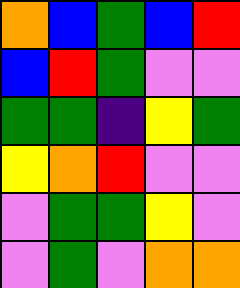[["orange", "blue", "green", "blue", "red"], ["blue", "red", "green", "violet", "violet"], ["green", "green", "indigo", "yellow", "green"], ["yellow", "orange", "red", "violet", "violet"], ["violet", "green", "green", "yellow", "violet"], ["violet", "green", "violet", "orange", "orange"]]